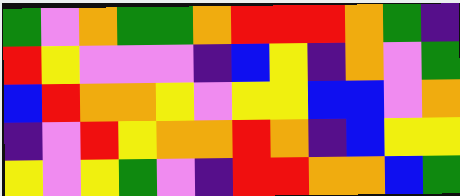[["green", "violet", "orange", "green", "green", "orange", "red", "red", "red", "orange", "green", "indigo"], ["red", "yellow", "violet", "violet", "violet", "indigo", "blue", "yellow", "indigo", "orange", "violet", "green"], ["blue", "red", "orange", "orange", "yellow", "violet", "yellow", "yellow", "blue", "blue", "violet", "orange"], ["indigo", "violet", "red", "yellow", "orange", "orange", "red", "orange", "indigo", "blue", "yellow", "yellow"], ["yellow", "violet", "yellow", "green", "violet", "indigo", "red", "red", "orange", "orange", "blue", "green"]]